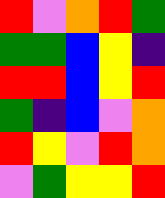[["red", "violet", "orange", "red", "green"], ["green", "green", "blue", "yellow", "indigo"], ["red", "red", "blue", "yellow", "red"], ["green", "indigo", "blue", "violet", "orange"], ["red", "yellow", "violet", "red", "orange"], ["violet", "green", "yellow", "yellow", "red"]]